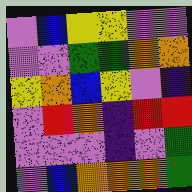[["violet", "blue", "yellow", "yellow", "violet", "violet"], ["violet", "violet", "green", "green", "orange", "orange"], ["yellow", "orange", "blue", "yellow", "violet", "indigo"], ["violet", "red", "orange", "indigo", "red", "red"], ["violet", "violet", "violet", "indigo", "violet", "green"], ["violet", "blue", "orange", "orange", "orange", "green"]]